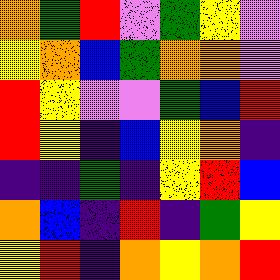[["orange", "green", "red", "violet", "green", "yellow", "violet"], ["yellow", "orange", "blue", "green", "orange", "orange", "violet"], ["red", "yellow", "violet", "violet", "green", "blue", "red"], ["red", "yellow", "indigo", "blue", "yellow", "orange", "indigo"], ["indigo", "indigo", "green", "indigo", "yellow", "red", "blue"], ["orange", "blue", "indigo", "red", "indigo", "green", "yellow"], ["yellow", "red", "indigo", "orange", "yellow", "orange", "red"]]